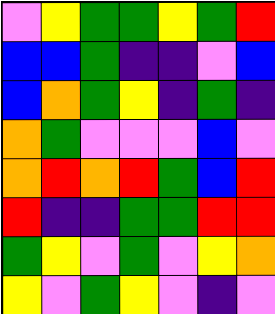[["violet", "yellow", "green", "green", "yellow", "green", "red"], ["blue", "blue", "green", "indigo", "indigo", "violet", "blue"], ["blue", "orange", "green", "yellow", "indigo", "green", "indigo"], ["orange", "green", "violet", "violet", "violet", "blue", "violet"], ["orange", "red", "orange", "red", "green", "blue", "red"], ["red", "indigo", "indigo", "green", "green", "red", "red"], ["green", "yellow", "violet", "green", "violet", "yellow", "orange"], ["yellow", "violet", "green", "yellow", "violet", "indigo", "violet"]]